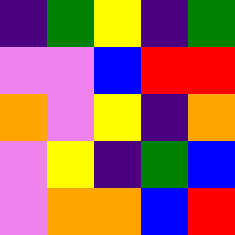[["indigo", "green", "yellow", "indigo", "green"], ["violet", "violet", "blue", "red", "red"], ["orange", "violet", "yellow", "indigo", "orange"], ["violet", "yellow", "indigo", "green", "blue"], ["violet", "orange", "orange", "blue", "red"]]